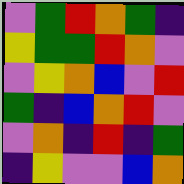[["violet", "green", "red", "orange", "green", "indigo"], ["yellow", "green", "green", "red", "orange", "violet"], ["violet", "yellow", "orange", "blue", "violet", "red"], ["green", "indigo", "blue", "orange", "red", "violet"], ["violet", "orange", "indigo", "red", "indigo", "green"], ["indigo", "yellow", "violet", "violet", "blue", "orange"]]